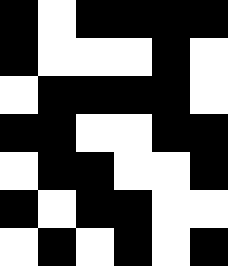[["black", "white", "black", "black", "black", "black"], ["black", "white", "white", "white", "black", "white"], ["white", "black", "black", "black", "black", "white"], ["black", "black", "white", "white", "black", "black"], ["white", "black", "black", "white", "white", "black"], ["black", "white", "black", "black", "white", "white"], ["white", "black", "white", "black", "white", "black"]]